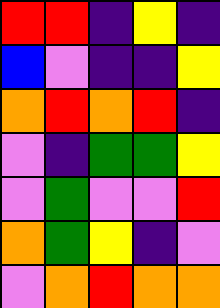[["red", "red", "indigo", "yellow", "indigo"], ["blue", "violet", "indigo", "indigo", "yellow"], ["orange", "red", "orange", "red", "indigo"], ["violet", "indigo", "green", "green", "yellow"], ["violet", "green", "violet", "violet", "red"], ["orange", "green", "yellow", "indigo", "violet"], ["violet", "orange", "red", "orange", "orange"]]